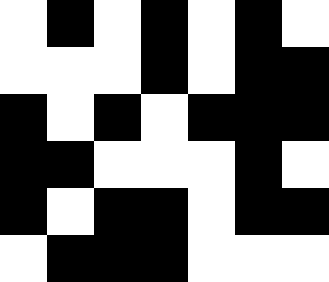[["white", "black", "white", "black", "white", "black", "white"], ["white", "white", "white", "black", "white", "black", "black"], ["black", "white", "black", "white", "black", "black", "black"], ["black", "black", "white", "white", "white", "black", "white"], ["black", "white", "black", "black", "white", "black", "black"], ["white", "black", "black", "black", "white", "white", "white"]]